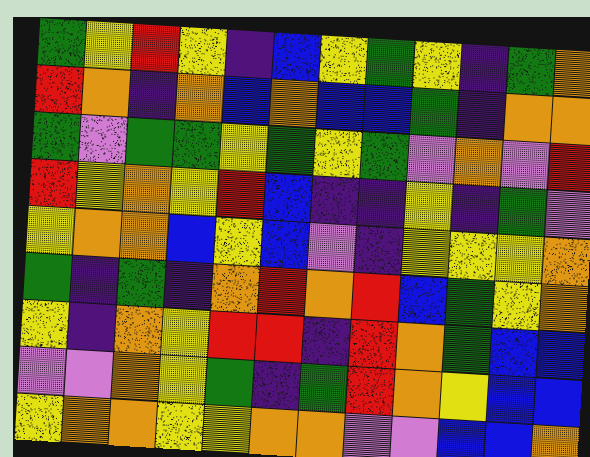[["green", "yellow", "red", "yellow", "indigo", "blue", "yellow", "green", "yellow", "indigo", "green", "orange"], ["red", "orange", "indigo", "orange", "blue", "orange", "blue", "blue", "green", "indigo", "orange", "orange"], ["green", "violet", "green", "green", "yellow", "green", "yellow", "green", "violet", "orange", "violet", "red"], ["red", "yellow", "orange", "yellow", "red", "blue", "indigo", "indigo", "yellow", "indigo", "green", "violet"], ["yellow", "orange", "orange", "blue", "yellow", "blue", "violet", "indigo", "yellow", "yellow", "yellow", "orange"], ["green", "indigo", "green", "indigo", "orange", "red", "orange", "red", "blue", "green", "yellow", "orange"], ["yellow", "indigo", "orange", "yellow", "red", "red", "indigo", "red", "orange", "green", "blue", "blue"], ["violet", "violet", "orange", "yellow", "green", "indigo", "green", "red", "orange", "yellow", "blue", "blue"], ["yellow", "orange", "orange", "yellow", "yellow", "orange", "orange", "violet", "violet", "blue", "blue", "orange"]]